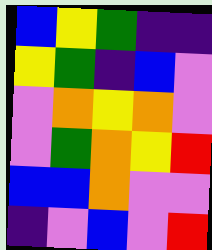[["blue", "yellow", "green", "indigo", "indigo"], ["yellow", "green", "indigo", "blue", "violet"], ["violet", "orange", "yellow", "orange", "violet"], ["violet", "green", "orange", "yellow", "red"], ["blue", "blue", "orange", "violet", "violet"], ["indigo", "violet", "blue", "violet", "red"]]